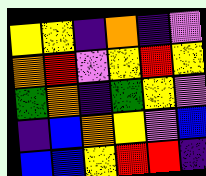[["yellow", "yellow", "indigo", "orange", "indigo", "violet"], ["orange", "red", "violet", "yellow", "red", "yellow"], ["green", "orange", "indigo", "green", "yellow", "violet"], ["indigo", "blue", "orange", "yellow", "violet", "blue"], ["blue", "blue", "yellow", "red", "red", "indigo"]]